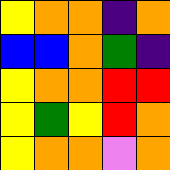[["yellow", "orange", "orange", "indigo", "orange"], ["blue", "blue", "orange", "green", "indigo"], ["yellow", "orange", "orange", "red", "red"], ["yellow", "green", "yellow", "red", "orange"], ["yellow", "orange", "orange", "violet", "orange"]]